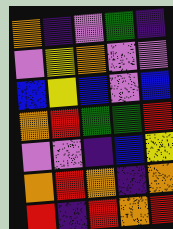[["orange", "indigo", "violet", "green", "indigo"], ["violet", "yellow", "orange", "violet", "violet"], ["blue", "yellow", "blue", "violet", "blue"], ["orange", "red", "green", "green", "red"], ["violet", "violet", "indigo", "blue", "yellow"], ["orange", "red", "orange", "indigo", "orange"], ["red", "indigo", "red", "orange", "red"]]